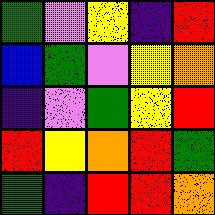[["green", "violet", "yellow", "indigo", "red"], ["blue", "green", "violet", "yellow", "orange"], ["indigo", "violet", "green", "yellow", "red"], ["red", "yellow", "orange", "red", "green"], ["green", "indigo", "red", "red", "orange"]]